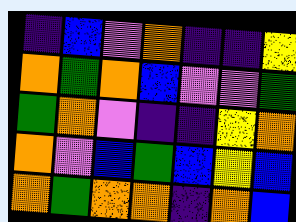[["indigo", "blue", "violet", "orange", "indigo", "indigo", "yellow"], ["orange", "green", "orange", "blue", "violet", "violet", "green"], ["green", "orange", "violet", "indigo", "indigo", "yellow", "orange"], ["orange", "violet", "blue", "green", "blue", "yellow", "blue"], ["orange", "green", "orange", "orange", "indigo", "orange", "blue"]]